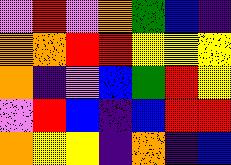[["violet", "red", "violet", "orange", "green", "blue", "indigo"], ["orange", "orange", "red", "red", "yellow", "yellow", "yellow"], ["orange", "indigo", "violet", "blue", "green", "red", "yellow"], ["violet", "red", "blue", "indigo", "blue", "red", "red"], ["orange", "yellow", "yellow", "indigo", "orange", "indigo", "blue"]]